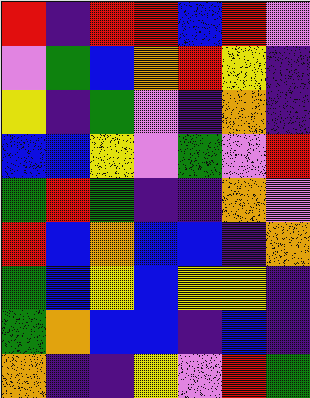[["red", "indigo", "red", "red", "blue", "red", "violet"], ["violet", "green", "blue", "orange", "red", "yellow", "indigo"], ["yellow", "indigo", "green", "violet", "indigo", "orange", "indigo"], ["blue", "blue", "yellow", "violet", "green", "violet", "red"], ["green", "red", "green", "indigo", "indigo", "orange", "violet"], ["red", "blue", "orange", "blue", "blue", "indigo", "orange"], ["green", "blue", "yellow", "blue", "yellow", "yellow", "indigo"], ["green", "orange", "blue", "blue", "indigo", "blue", "indigo"], ["orange", "indigo", "indigo", "yellow", "violet", "red", "green"]]